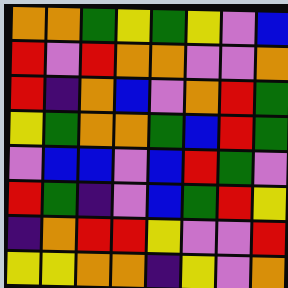[["orange", "orange", "green", "yellow", "green", "yellow", "violet", "blue"], ["red", "violet", "red", "orange", "orange", "violet", "violet", "orange"], ["red", "indigo", "orange", "blue", "violet", "orange", "red", "green"], ["yellow", "green", "orange", "orange", "green", "blue", "red", "green"], ["violet", "blue", "blue", "violet", "blue", "red", "green", "violet"], ["red", "green", "indigo", "violet", "blue", "green", "red", "yellow"], ["indigo", "orange", "red", "red", "yellow", "violet", "violet", "red"], ["yellow", "yellow", "orange", "orange", "indigo", "yellow", "violet", "orange"]]